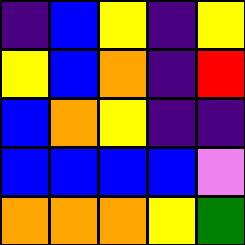[["indigo", "blue", "yellow", "indigo", "yellow"], ["yellow", "blue", "orange", "indigo", "red"], ["blue", "orange", "yellow", "indigo", "indigo"], ["blue", "blue", "blue", "blue", "violet"], ["orange", "orange", "orange", "yellow", "green"]]